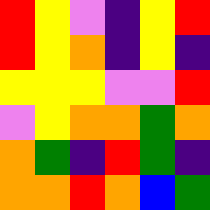[["red", "yellow", "violet", "indigo", "yellow", "red"], ["red", "yellow", "orange", "indigo", "yellow", "indigo"], ["yellow", "yellow", "yellow", "violet", "violet", "red"], ["violet", "yellow", "orange", "orange", "green", "orange"], ["orange", "green", "indigo", "red", "green", "indigo"], ["orange", "orange", "red", "orange", "blue", "green"]]